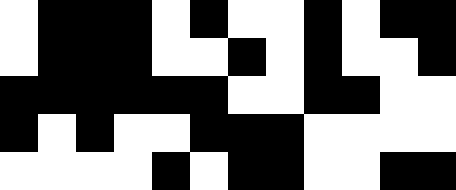[["white", "black", "black", "black", "white", "black", "white", "white", "black", "white", "black", "black"], ["white", "black", "black", "black", "white", "white", "black", "white", "black", "white", "white", "black"], ["black", "black", "black", "black", "black", "black", "white", "white", "black", "black", "white", "white"], ["black", "white", "black", "white", "white", "black", "black", "black", "white", "white", "white", "white"], ["white", "white", "white", "white", "black", "white", "black", "black", "white", "white", "black", "black"]]